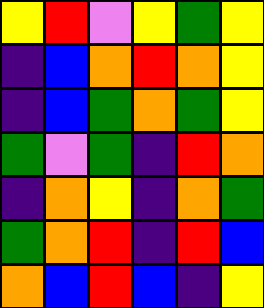[["yellow", "red", "violet", "yellow", "green", "yellow"], ["indigo", "blue", "orange", "red", "orange", "yellow"], ["indigo", "blue", "green", "orange", "green", "yellow"], ["green", "violet", "green", "indigo", "red", "orange"], ["indigo", "orange", "yellow", "indigo", "orange", "green"], ["green", "orange", "red", "indigo", "red", "blue"], ["orange", "blue", "red", "blue", "indigo", "yellow"]]